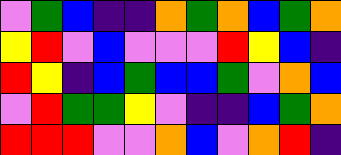[["violet", "green", "blue", "indigo", "indigo", "orange", "green", "orange", "blue", "green", "orange"], ["yellow", "red", "violet", "blue", "violet", "violet", "violet", "red", "yellow", "blue", "indigo"], ["red", "yellow", "indigo", "blue", "green", "blue", "blue", "green", "violet", "orange", "blue"], ["violet", "red", "green", "green", "yellow", "violet", "indigo", "indigo", "blue", "green", "orange"], ["red", "red", "red", "violet", "violet", "orange", "blue", "violet", "orange", "red", "indigo"]]